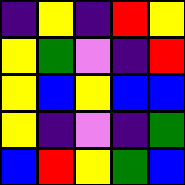[["indigo", "yellow", "indigo", "red", "yellow"], ["yellow", "green", "violet", "indigo", "red"], ["yellow", "blue", "yellow", "blue", "blue"], ["yellow", "indigo", "violet", "indigo", "green"], ["blue", "red", "yellow", "green", "blue"]]